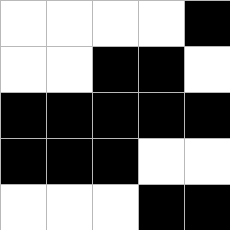[["white", "white", "white", "white", "black"], ["white", "white", "black", "black", "white"], ["black", "black", "black", "black", "black"], ["black", "black", "black", "white", "white"], ["white", "white", "white", "black", "black"]]